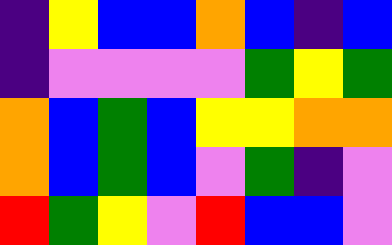[["indigo", "yellow", "blue", "blue", "orange", "blue", "indigo", "blue"], ["indigo", "violet", "violet", "violet", "violet", "green", "yellow", "green"], ["orange", "blue", "green", "blue", "yellow", "yellow", "orange", "orange"], ["orange", "blue", "green", "blue", "violet", "green", "indigo", "violet"], ["red", "green", "yellow", "violet", "red", "blue", "blue", "violet"]]